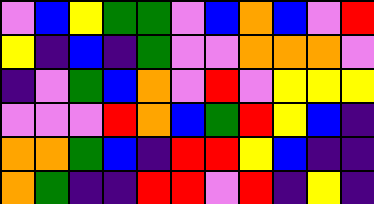[["violet", "blue", "yellow", "green", "green", "violet", "blue", "orange", "blue", "violet", "red"], ["yellow", "indigo", "blue", "indigo", "green", "violet", "violet", "orange", "orange", "orange", "violet"], ["indigo", "violet", "green", "blue", "orange", "violet", "red", "violet", "yellow", "yellow", "yellow"], ["violet", "violet", "violet", "red", "orange", "blue", "green", "red", "yellow", "blue", "indigo"], ["orange", "orange", "green", "blue", "indigo", "red", "red", "yellow", "blue", "indigo", "indigo"], ["orange", "green", "indigo", "indigo", "red", "red", "violet", "red", "indigo", "yellow", "indigo"]]